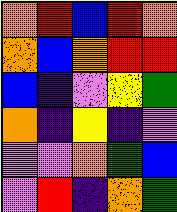[["orange", "red", "blue", "red", "orange"], ["orange", "blue", "orange", "red", "red"], ["blue", "indigo", "violet", "yellow", "green"], ["orange", "indigo", "yellow", "indigo", "violet"], ["violet", "violet", "orange", "green", "blue"], ["violet", "red", "indigo", "orange", "green"]]